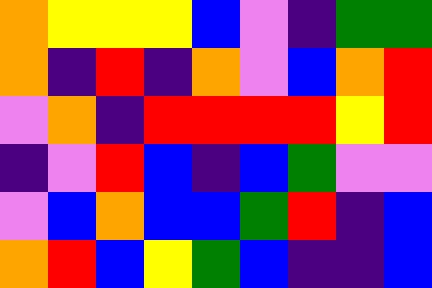[["orange", "yellow", "yellow", "yellow", "blue", "violet", "indigo", "green", "green"], ["orange", "indigo", "red", "indigo", "orange", "violet", "blue", "orange", "red"], ["violet", "orange", "indigo", "red", "red", "red", "red", "yellow", "red"], ["indigo", "violet", "red", "blue", "indigo", "blue", "green", "violet", "violet"], ["violet", "blue", "orange", "blue", "blue", "green", "red", "indigo", "blue"], ["orange", "red", "blue", "yellow", "green", "blue", "indigo", "indigo", "blue"]]